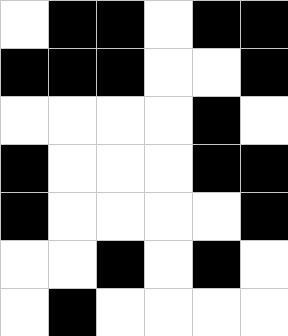[["white", "black", "black", "white", "black", "black"], ["black", "black", "black", "white", "white", "black"], ["white", "white", "white", "white", "black", "white"], ["black", "white", "white", "white", "black", "black"], ["black", "white", "white", "white", "white", "black"], ["white", "white", "black", "white", "black", "white"], ["white", "black", "white", "white", "white", "white"]]